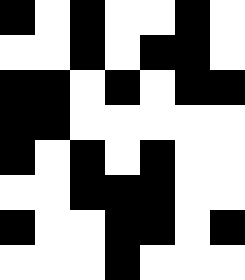[["black", "white", "black", "white", "white", "black", "white"], ["white", "white", "black", "white", "black", "black", "white"], ["black", "black", "white", "black", "white", "black", "black"], ["black", "black", "white", "white", "white", "white", "white"], ["black", "white", "black", "white", "black", "white", "white"], ["white", "white", "black", "black", "black", "white", "white"], ["black", "white", "white", "black", "black", "white", "black"], ["white", "white", "white", "black", "white", "white", "white"]]